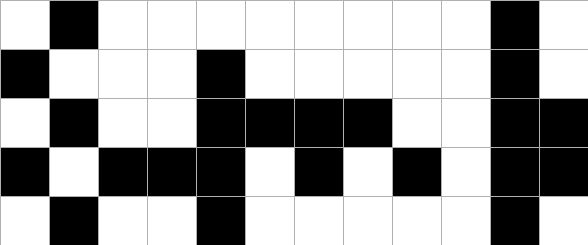[["white", "black", "white", "white", "white", "white", "white", "white", "white", "white", "black", "white"], ["black", "white", "white", "white", "black", "white", "white", "white", "white", "white", "black", "white"], ["white", "black", "white", "white", "black", "black", "black", "black", "white", "white", "black", "black"], ["black", "white", "black", "black", "black", "white", "black", "white", "black", "white", "black", "black"], ["white", "black", "white", "white", "black", "white", "white", "white", "white", "white", "black", "white"]]